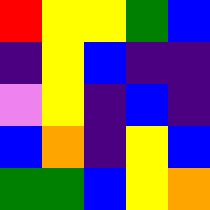[["red", "yellow", "yellow", "green", "blue"], ["indigo", "yellow", "blue", "indigo", "indigo"], ["violet", "yellow", "indigo", "blue", "indigo"], ["blue", "orange", "indigo", "yellow", "blue"], ["green", "green", "blue", "yellow", "orange"]]